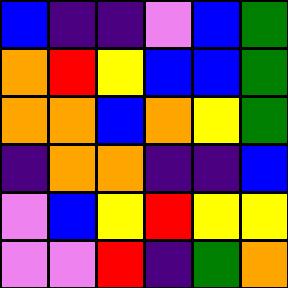[["blue", "indigo", "indigo", "violet", "blue", "green"], ["orange", "red", "yellow", "blue", "blue", "green"], ["orange", "orange", "blue", "orange", "yellow", "green"], ["indigo", "orange", "orange", "indigo", "indigo", "blue"], ["violet", "blue", "yellow", "red", "yellow", "yellow"], ["violet", "violet", "red", "indigo", "green", "orange"]]